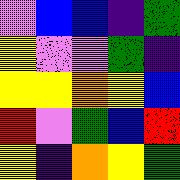[["violet", "blue", "blue", "indigo", "green"], ["yellow", "violet", "violet", "green", "indigo"], ["yellow", "yellow", "orange", "yellow", "blue"], ["red", "violet", "green", "blue", "red"], ["yellow", "indigo", "orange", "yellow", "green"]]